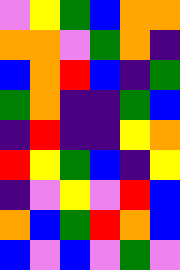[["violet", "yellow", "green", "blue", "orange", "orange"], ["orange", "orange", "violet", "green", "orange", "indigo"], ["blue", "orange", "red", "blue", "indigo", "green"], ["green", "orange", "indigo", "indigo", "green", "blue"], ["indigo", "red", "indigo", "indigo", "yellow", "orange"], ["red", "yellow", "green", "blue", "indigo", "yellow"], ["indigo", "violet", "yellow", "violet", "red", "blue"], ["orange", "blue", "green", "red", "orange", "blue"], ["blue", "violet", "blue", "violet", "green", "violet"]]